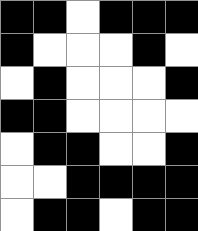[["black", "black", "white", "black", "black", "black"], ["black", "white", "white", "white", "black", "white"], ["white", "black", "white", "white", "white", "black"], ["black", "black", "white", "white", "white", "white"], ["white", "black", "black", "white", "white", "black"], ["white", "white", "black", "black", "black", "black"], ["white", "black", "black", "white", "black", "black"]]